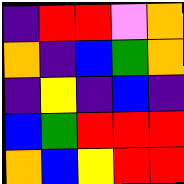[["indigo", "red", "red", "violet", "orange"], ["orange", "indigo", "blue", "green", "orange"], ["indigo", "yellow", "indigo", "blue", "indigo"], ["blue", "green", "red", "red", "red"], ["orange", "blue", "yellow", "red", "red"]]